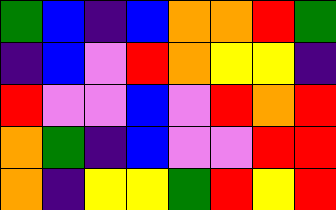[["green", "blue", "indigo", "blue", "orange", "orange", "red", "green"], ["indigo", "blue", "violet", "red", "orange", "yellow", "yellow", "indigo"], ["red", "violet", "violet", "blue", "violet", "red", "orange", "red"], ["orange", "green", "indigo", "blue", "violet", "violet", "red", "red"], ["orange", "indigo", "yellow", "yellow", "green", "red", "yellow", "red"]]